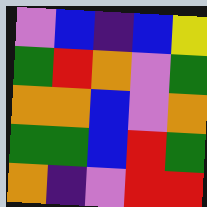[["violet", "blue", "indigo", "blue", "yellow"], ["green", "red", "orange", "violet", "green"], ["orange", "orange", "blue", "violet", "orange"], ["green", "green", "blue", "red", "green"], ["orange", "indigo", "violet", "red", "red"]]